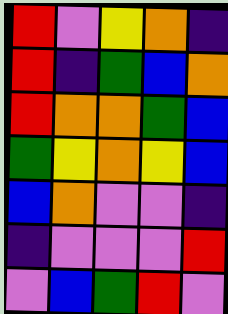[["red", "violet", "yellow", "orange", "indigo"], ["red", "indigo", "green", "blue", "orange"], ["red", "orange", "orange", "green", "blue"], ["green", "yellow", "orange", "yellow", "blue"], ["blue", "orange", "violet", "violet", "indigo"], ["indigo", "violet", "violet", "violet", "red"], ["violet", "blue", "green", "red", "violet"]]